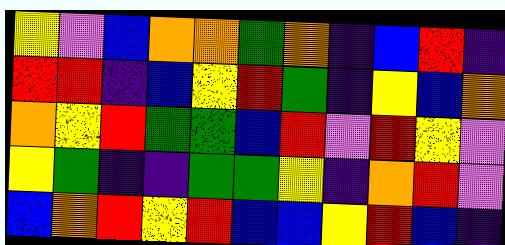[["yellow", "violet", "blue", "orange", "orange", "green", "orange", "indigo", "blue", "red", "indigo"], ["red", "red", "indigo", "blue", "yellow", "red", "green", "indigo", "yellow", "blue", "orange"], ["orange", "yellow", "red", "green", "green", "blue", "red", "violet", "red", "yellow", "violet"], ["yellow", "green", "indigo", "indigo", "green", "green", "yellow", "indigo", "orange", "red", "violet"], ["blue", "orange", "red", "yellow", "red", "blue", "blue", "yellow", "red", "blue", "indigo"]]